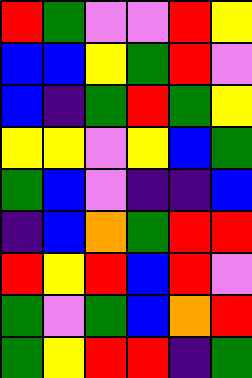[["red", "green", "violet", "violet", "red", "yellow"], ["blue", "blue", "yellow", "green", "red", "violet"], ["blue", "indigo", "green", "red", "green", "yellow"], ["yellow", "yellow", "violet", "yellow", "blue", "green"], ["green", "blue", "violet", "indigo", "indigo", "blue"], ["indigo", "blue", "orange", "green", "red", "red"], ["red", "yellow", "red", "blue", "red", "violet"], ["green", "violet", "green", "blue", "orange", "red"], ["green", "yellow", "red", "red", "indigo", "green"]]